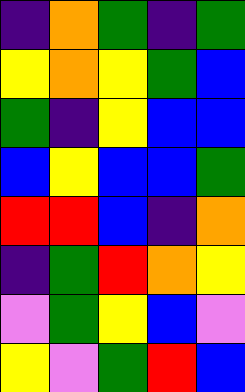[["indigo", "orange", "green", "indigo", "green"], ["yellow", "orange", "yellow", "green", "blue"], ["green", "indigo", "yellow", "blue", "blue"], ["blue", "yellow", "blue", "blue", "green"], ["red", "red", "blue", "indigo", "orange"], ["indigo", "green", "red", "orange", "yellow"], ["violet", "green", "yellow", "blue", "violet"], ["yellow", "violet", "green", "red", "blue"]]